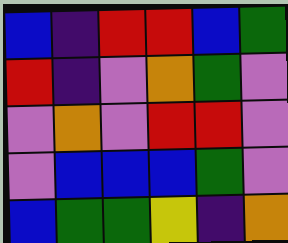[["blue", "indigo", "red", "red", "blue", "green"], ["red", "indigo", "violet", "orange", "green", "violet"], ["violet", "orange", "violet", "red", "red", "violet"], ["violet", "blue", "blue", "blue", "green", "violet"], ["blue", "green", "green", "yellow", "indigo", "orange"]]